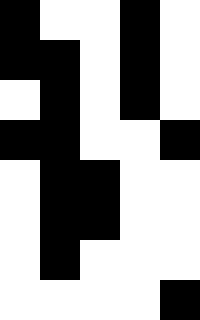[["black", "white", "white", "black", "white"], ["black", "black", "white", "black", "white"], ["white", "black", "white", "black", "white"], ["black", "black", "white", "white", "black"], ["white", "black", "black", "white", "white"], ["white", "black", "black", "white", "white"], ["white", "black", "white", "white", "white"], ["white", "white", "white", "white", "black"]]